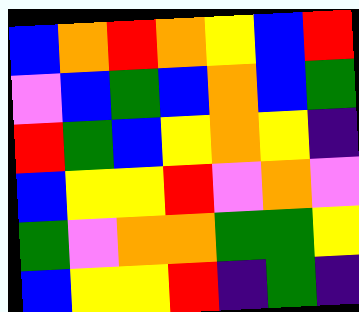[["blue", "orange", "red", "orange", "yellow", "blue", "red"], ["violet", "blue", "green", "blue", "orange", "blue", "green"], ["red", "green", "blue", "yellow", "orange", "yellow", "indigo"], ["blue", "yellow", "yellow", "red", "violet", "orange", "violet"], ["green", "violet", "orange", "orange", "green", "green", "yellow"], ["blue", "yellow", "yellow", "red", "indigo", "green", "indigo"]]